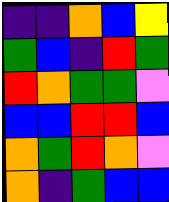[["indigo", "indigo", "orange", "blue", "yellow"], ["green", "blue", "indigo", "red", "green"], ["red", "orange", "green", "green", "violet"], ["blue", "blue", "red", "red", "blue"], ["orange", "green", "red", "orange", "violet"], ["orange", "indigo", "green", "blue", "blue"]]